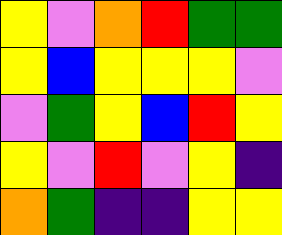[["yellow", "violet", "orange", "red", "green", "green"], ["yellow", "blue", "yellow", "yellow", "yellow", "violet"], ["violet", "green", "yellow", "blue", "red", "yellow"], ["yellow", "violet", "red", "violet", "yellow", "indigo"], ["orange", "green", "indigo", "indigo", "yellow", "yellow"]]